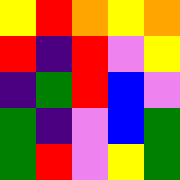[["yellow", "red", "orange", "yellow", "orange"], ["red", "indigo", "red", "violet", "yellow"], ["indigo", "green", "red", "blue", "violet"], ["green", "indigo", "violet", "blue", "green"], ["green", "red", "violet", "yellow", "green"]]